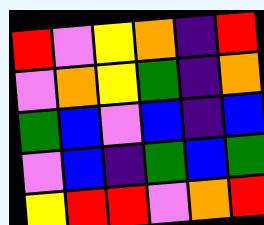[["red", "violet", "yellow", "orange", "indigo", "red"], ["violet", "orange", "yellow", "green", "indigo", "orange"], ["green", "blue", "violet", "blue", "indigo", "blue"], ["violet", "blue", "indigo", "green", "blue", "green"], ["yellow", "red", "red", "violet", "orange", "red"]]